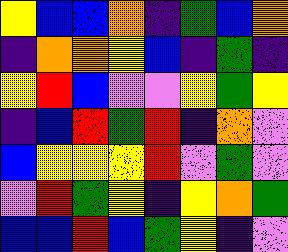[["yellow", "blue", "blue", "orange", "indigo", "green", "blue", "orange"], ["indigo", "orange", "orange", "yellow", "blue", "indigo", "green", "indigo"], ["yellow", "red", "blue", "violet", "violet", "yellow", "green", "yellow"], ["indigo", "blue", "red", "green", "red", "indigo", "orange", "violet"], ["blue", "yellow", "yellow", "yellow", "red", "violet", "green", "violet"], ["violet", "red", "green", "yellow", "indigo", "yellow", "orange", "green"], ["blue", "blue", "red", "blue", "green", "yellow", "indigo", "violet"]]